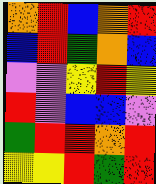[["orange", "red", "blue", "orange", "red"], ["blue", "red", "green", "orange", "blue"], ["violet", "violet", "yellow", "red", "yellow"], ["red", "violet", "blue", "blue", "violet"], ["green", "red", "red", "orange", "red"], ["yellow", "yellow", "red", "green", "red"]]